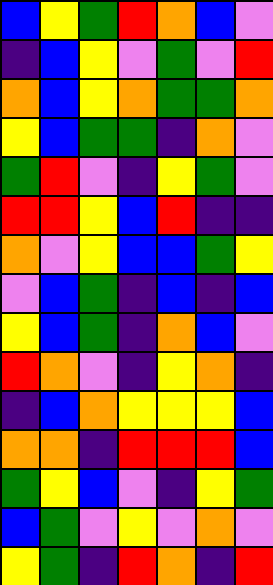[["blue", "yellow", "green", "red", "orange", "blue", "violet"], ["indigo", "blue", "yellow", "violet", "green", "violet", "red"], ["orange", "blue", "yellow", "orange", "green", "green", "orange"], ["yellow", "blue", "green", "green", "indigo", "orange", "violet"], ["green", "red", "violet", "indigo", "yellow", "green", "violet"], ["red", "red", "yellow", "blue", "red", "indigo", "indigo"], ["orange", "violet", "yellow", "blue", "blue", "green", "yellow"], ["violet", "blue", "green", "indigo", "blue", "indigo", "blue"], ["yellow", "blue", "green", "indigo", "orange", "blue", "violet"], ["red", "orange", "violet", "indigo", "yellow", "orange", "indigo"], ["indigo", "blue", "orange", "yellow", "yellow", "yellow", "blue"], ["orange", "orange", "indigo", "red", "red", "red", "blue"], ["green", "yellow", "blue", "violet", "indigo", "yellow", "green"], ["blue", "green", "violet", "yellow", "violet", "orange", "violet"], ["yellow", "green", "indigo", "red", "orange", "indigo", "red"]]